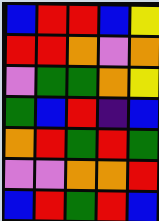[["blue", "red", "red", "blue", "yellow"], ["red", "red", "orange", "violet", "orange"], ["violet", "green", "green", "orange", "yellow"], ["green", "blue", "red", "indigo", "blue"], ["orange", "red", "green", "red", "green"], ["violet", "violet", "orange", "orange", "red"], ["blue", "red", "green", "red", "blue"]]